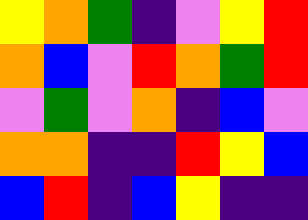[["yellow", "orange", "green", "indigo", "violet", "yellow", "red"], ["orange", "blue", "violet", "red", "orange", "green", "red"], ["violet", "green", "violet", "orange", "indigo", "blue", "violet"], ["orange", "orange", "indigo", "indigo", "red", "yellow", "blue"], ["blue", "red", "indigo", "blue", "yellow", "indigo", "indigo"]]